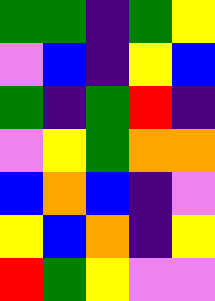[["green", "green", "indigo", "green", "yellow"], ["violet", "blue", "indigo", "yellow", "blue"], ["green", "indigo", "green", "red", "indigo"], ["violet", "yellow", "green", "orange", "orange"], ["blue", "orange", "blue", "indigo", "violet"], ["yellow", "blue", "orange", "indigo", "yellow"], ["red", "green", "yellow", "violet", "violet"]]